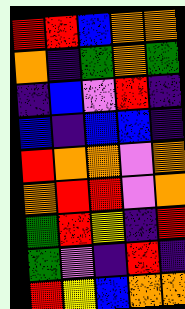[["red", "red", "blue", "orange", "orange"], ["orange", "indigo", "green", "orange", "green"], ["indigo", "blue", "violet", "red", "indigo"], ["blue", "indigo", "blue", "blue", "indigo"], ["red", "orange", "orange", "violet", "orange"], ["orange", "red", "red", "violet", "orange"], ["green", "red", "yellow", "indigo", "red"], ["green", "violet", "indigo", "red", "indigo"], ["red", "yellow", "blue", "orange", "orange"]]